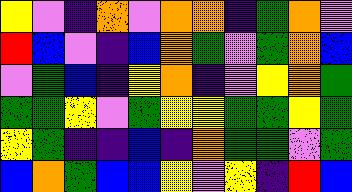[["yellow", "violet", "indigo", "orange", "violet", "orange", "orange", "indigo", "green", "orange", "violet"], ["red", "blue", "violet", "indigo", "blue", "orange", "green", "violet", "green", "orange", "blue"], ["violet", "green", "blue", "indigo", "yellow", "orange", "indigo", "violet", "yellow", "orange", "green"], ["green", "green", "yellow", "violet", "green", "yellow", "yellow", "green", "green", "yellow", "green"], ["yellow", "green", "indigo", "indigo", "blue", "indigo", "orange", "green", "green", "violet", "green"], ["blue", "orange", "green", "blue", "blue", "yellow", "violet", "yellow", "indigo", "red", "blue"]]